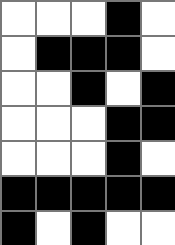[["white", "white", "white", "black", "white"], ["white", "black", "black", "black", "white"], ["white", "white", "black", "white", "black"], ["white", "white", "white", "black", "black"], ["white", "white", "white", "black", "white"], ["black", "black", "black", "black", "black"], ["black", "white", "black", "white", "white"]]